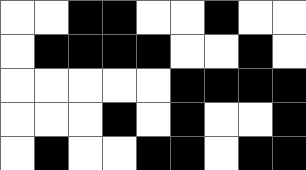[["white", "white", "black", "black", "white", "white", "black", "white", "white"], ["white", "black", "black", "black", "black", "white", "white", "black", "white"], ["white", "white", "white", "white", "white", "black", "black", "black", "black"], ["white", "white", "white", "black", "white", "black", "white", "white", "black"], ["white", "black", "white", "white", "black", "black", "white", "black", "black"]]